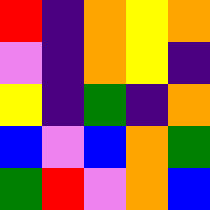[["red", "indigo", "orange", "yellow", "orange"], ["violet", "indigo", "orange", "yellow", "indigo"], ["yellow", "indigo", "green", "indigo", "orange"], ["blue", "violet", "blue", "orange", "green"], ["green", "red", "violet", "orange", "blue"]]